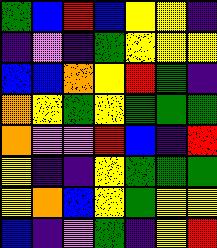[["green", "blue", "red", "blue", "yellow", "yellow", "indigo"], ["indigo", "violet", "indigo", "green", "yellow", "yellow", "yellow"], ["blue", "blue", "orange", "yellow", "red", "green", "indigo"], ["orange", "yellow", "green", "yellow", "green", "green", "green"], ["orange", "violet", "violet", "red", "blue", "indigo", "red"], ["yellow", "indigo", "indigo", "yellow", "green", "green", "green"], ["yellow", "orange", "blue", "yellow", "green", "yellow", "yellow"], ["blue", "indigo", "violet", "green", "indigo", "yellow", "red"]]